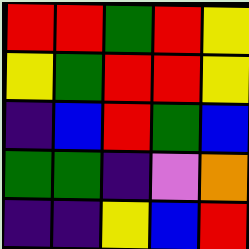[["red", "red", "green", "red", "yellow"], ["yellow", "green", "red", "red", "yellow"], ["indigo", "blue", "red", "green", "blue"], ["green", "green", "indigo", "violet", "orange"], ["indigo", "indigo", "yellow", "blue", "red"]]